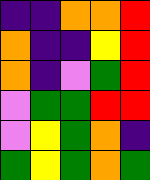[["indigo", "indigo", "orange", "orange", "red"], ["orange", "indigo", "indigo", "yellow", "red"], ["orange", "indigo", "violet", "green", "red"], ["violet", "green", "green", "red", "red"], ["violet", "yellow", "green", "orange", "indigo"], ["green", "yellow", "green", "orange", "green"]]